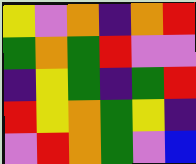[["yellow", "violet", "orange", "indigo", "orange", "red"], ["green", "orange", "green", "red", "violet", "violet"], ["indigo", "yellow", "green", "indigo", "green", "red"], ["red", "yellow", "orange", "green", "yellow", "indigo"], ["violet", "red", "orange", "green", "violet", "blue"]]